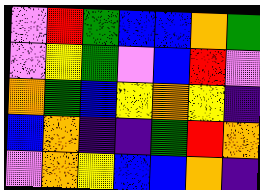[["violet", "red", "green", "blue", "blue", "orange", "green"], ["violet", "yellow", "green", "violet", "blue", "red", "violet"], ["orange", "green", "blue", "yellow", "orange", "yellow", "indigo"], ["blue", "orange", "indigo", "indigo", "green", "red", "orange"], ["violet", "orange", "yellow", "blue", "blue", "orange", "indigo"]]